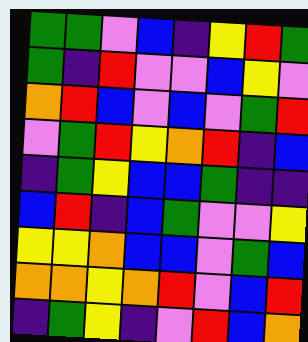[["green", "green", "violet", "blue", "indigo", "yellow", "red", "green"], ["green", "indigo", "red", "violet", "violet", "blue", "yellow", "violet"], ["orange", "red", "blue", "violet", "blue", "violet", "green", "red"], ["violet", "green", "red", "yellow", "orange", "red", "indigo", "blue"], ["indigo", "green", "yellow", "blue", "blue", "green", "indigo", "indigo"], ["blue", "red", "indigo", "blue", "green", "violet", "violet", "yellow"], ["yellow", "yellow", "orange", "blue", "blue", "violet", "green", "blue"], ["orange", "orange", "yellow", "orange", "red", "violet", "blue", "red"], ["indigo", "green", "yellow", "indigo", "violet", "red", "blue", "orange"]]